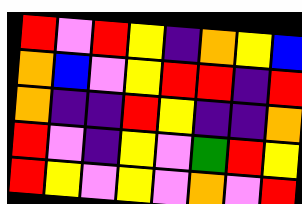[["red", "violet", "red", "yellow", "indigo", "orange", "yellow", "blue"], ["orange", "blue", "violet", "yellow", "red", "red", "indigo", "red"], ["orange", "indigo", "indigo", "red", "yellow", "indigo", "indigo", "orange"], ["red", "violet", "indigo", "yellow", "violet", "green", "red", "yellow"], ["red", "yellow", "violet", "yellow", "violet", "orange", "violet", "red"]]